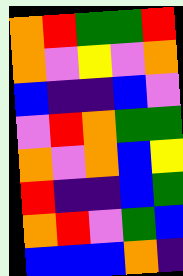[["orange", "red", "green", "green", "red"], ["orange", "violet", "yellow", "violet", "orange"], ["blue", "indigo", "indigo", "blue", "violet"], ["violet", "red", "orange", "green", "green"], ["orange", "violet", "orange", "blue", "yellow"], ["red", "indigo", "indigo", "blue", "green"], ["orange", "red", "violet", "green", "blue"], ["blue", "blue", "blue", "orange", "indigo"]]